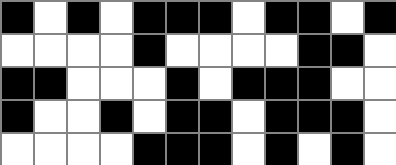[["black", "white", "black", "white", "black", "black", "black", "white", "black", "black", "white", "black"], ["white", "white", "white", "white", "black", "white", "white", "white", "white", "black", "black", "white"], ["black", "black", "white", "white", "white", "black", "white", "black", "black", "black", "white", "white"], ["black", "white", "white", "black", "white", "black", "black", "white", "black", "black", "black", "white"], ["white", "white", "white", "white", "black", "black", "black", "white", "black", "white", "black", "white"]]